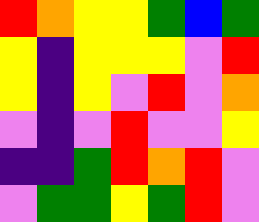[["red", "orange", "yellow", "yellow", "green", "blue", "green"], ["yellow", "indigo", "yellow", "yellow", "yellow", "violet", "red"], ["yellow", "indigo", "yellow", "violet", "red", "violet", "orange"], ["violet", "indigo", "violet", "red", "violet", "violet", "yellow"], ["indigo", "indigo", "green", "red", "orange", "red", "violet"], ["violet", "green", "green", "yellow", "green", "red", "violet"]]